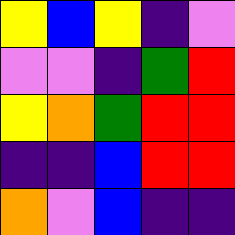[["yellow", "blue", "yellow", "indigo", "violet"], ["violet", "violet", "indigo", "green", "red"], ["yellow", "orange", "green", "red", "red"], ["indigo", "indigo", "blue", "red", "red"], ["orange", "violet", "blue", "indigo", "indigo"]]